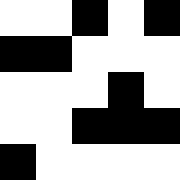[["white", "white", "black", "white", "black"], ["black", "black", "white", "white", "white"], ["white", "white", "white", "black", "white"], ["white", "white", "black", "black", "black"], ["black", "white", "white", "white", "white"]]